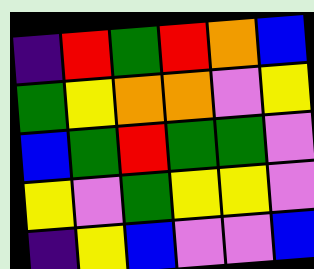[["indigo", "red", "green", "red", "orange", "blue"], ["green", "yellow", "orange", "orange", "violet", "yellow"], ["blue", "green", "red", "green", "green", "violet"], ["yellow", "violet", "green", "yellow", "yellow", "violet"], ["indigo", "yellow", "blue", "violet", "violet", "blue"]]